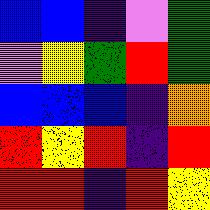[["blue", "blue", "indigo", "violet", "green"], ["violet", "yellow", "green", "red", "green"], ["blue", "blue", "blue", "indigo", "orange"], ["red", "yellow", "red", "indigo", "red"], ["red", "red", "indigo", "red", "yellow"]]